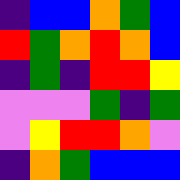[["indigo", "blue", "blue", "orange", "green", "blue"], ["red", "green", "orange", "red", "orange", "blue"], ["indigo", "green", "indigo", "red", "red", "yellow"], ["violet", "violet", "violet", "green", "indigo", "green"], ["violet", "yellow", "red", "red", "orange", "violet"], ["indigo", "orange", "green", "blue", "blue", "blue"]]